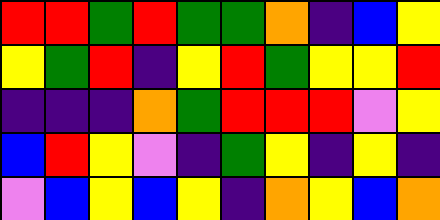[["red", "red", "green", "red", "green", "green", "orange", "indigo", "blue", "yellow"], ["yellow", "green", "red", "indigo", "yellow", "red", "green", "yellow", "yellow", "red"], ["indigo", "indigo", "indigo", "orange", "green", "red", "red", "red", "violet", "yellow"], ["blue", "red", "yellow", "violet", "indigo", "green", "yellow", "indigo", "yellow", "indigo"], ["violet", "blue", "yellow", "blue", "yellow", "indigo", "orange", "yellow", "blue", "orange"]]